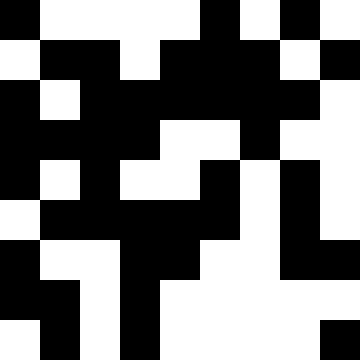[["black", "white", "white", "white", "white", "black", "white", "black", "white"], ["white", "black", "black", "white", "black", "black", "black", "white", "black"], ["black", "white", "black", "black", "black", "black", "black", "black", "white"], ["black", "black", "black", "black", "white", "white", "black", "white", "white"], ["black", "white", "black", "white", "white", "black", "white", "black", "white"], ["white", "black", "black", "black", "black", "black", "white", "black", "white"], ["black", "white", "white", "black", "black", "white", "white", "black", "black"], ["black", "black", "white", "black", "white", "white", "white", "white", "white"], ["white", "black", "white", "black", "white", "white", "white", "white", "black"]]